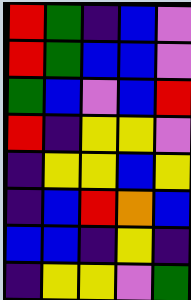[["red", "green", "indigo", "blue", "violet"], ["red", "green", "blue", "blue", "violet"], ["green", "blue", "violet", "blue", "red"], ["red", "indigo", "yellow", "yellow", "violet"], ["indigo", "yellow", "yellow", "blue", "yellow"], ["indigo", "blue", "red", "orange", "blue"], ["blue", "blue", "indigo", "yellow", "indigo"], ["indigo", "yellow", "yellow", "violet", "green"]]